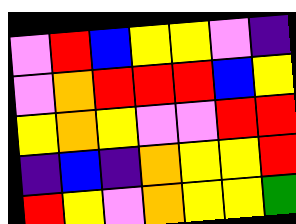[["violet", "red", "blue", "yellow", "yellow", "violet", "indigo"], ["violet", "orange", "red", "red", "red", "blue", "yellow"], ["yellow", "orange", "yellow", "violet", "violet", "red", "red"], ["indigo", "blue", "indigo", "orange", "yellow", "yellow", "red"], ["red", "yellow", "violet", "orange", "yellow", "yellow", "green"]]